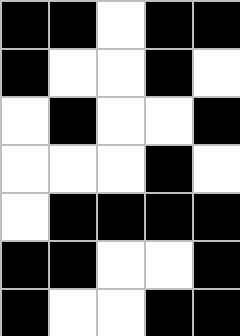[["black", "black", "white", "black", "black"], ["black", "white", "white", "black", "white"], ["white", "black", "white", "white", "black"], ["white", "white", "white", "black", "white"], ["white", "black", "black", "black", "black"], ["black", "black", "white", "white", "black"], ["black", "white", "white", "black", "black"]]